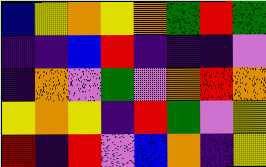[["blue", "yellow", "orange", "yellow", "orange", "green", "red", "green"], ["indigo", "indigo", "blue", "red", "indigo", "indigo", "indigo", "violet"], ["indigo", "orange", "violet", "green", "violet", "orange", "red", "orange"], ["yellow", "orange", "yellow", "indigo", "red", "green", "violet", "yellow"], ["red", "indigo", "red", "violet", "blue", "orange", "indigo", "yellow"]]